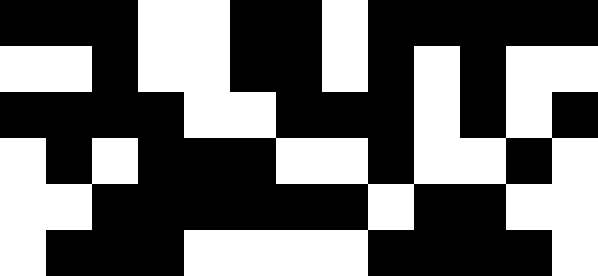[["black", "black", "black", "white", "white", "black", "black", "white", "black", "black", "black", "black", "black"], ["white", "white", "black", "white", "white", "black", "black", "white", "black", "white", "black", "white", "white"], ["black", "black", "black", "black", "white", "white", "black", "black", "black", "white", "black", "white", "black"], ["white", "black", "white", "black", "black", "black", "white", "white", "black", "white", "white", "black", "white"], ["white", "white", "black", "black", "black", "black", "black", "black", "white", "black", "black", "white", "white"], ["white", "black", "black", "black", "white", "white", "white", "white", "black", "black", "black", "black", "white"]]